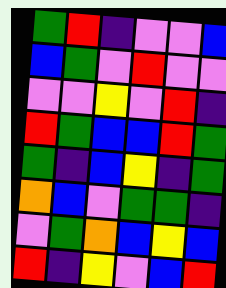[["green", "red", "indigo", "violet", "violet", "blue"], ["blue", "green", "violet", "red", "violet", "violet"], ["violet", "violet", "yellow", "violet", "red", "indigo"], ["red", "green", "blue", "blue", "red", "green"], ["green", "indigo", "blue", "yellow", "indigo", "green"], ["orange", "blue", "violet", "green", "green", "indigo"], ["violet", "green", "orange", "blue", "yellow", "blue"], ["red", "indigo", "yellow", "violet", "blue", "red"]]